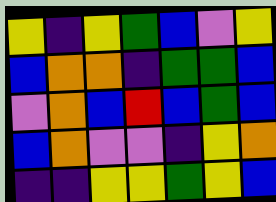[["yellow", "indigo", "yellow", "green", "blue", "violet", "yellow"], ["blue", "orange", "orange", "indigo", "green", "green", "blue"], ["violet", "orange", "blue", "red", "blue", "green", "blue"], ["blue", "orange", "violet", "violet", "indigo", "yellow", "orange"], ["indigo", "indigo", "yellow", "yellow", "green", "yellow", "blue"]]